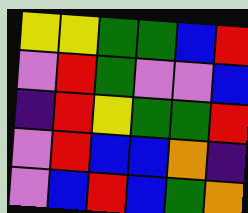[["yellow", "yellow", "green", "green", "blue", "red"], ["violet", "red", "green", "violet", "violet", "blue"], ["indigo", "red", "yellow", "green", "green", "red"], ["violet", "red", "blue", "blue", "orange", "indigo"], ["violet", "blue", "red", "blue", "green", "orange"]]